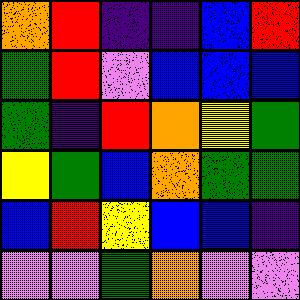[["orange", "red", "indigo", "indigo", "blue", "red"], ["green", "red", "violet", "blue", "blue", "blue"], ["green", "indigo", "red", "orange", "yellow", "green"], ["yellow", "green", "blue", "orange", "green", "green"], ["blue", "red", "yellow", "blue", "blue", "indigo"], ["violet", "violet", "green", "orange", "violet", "violet"]]